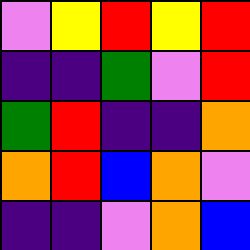[["violet", "yellow", "red", "yellow", "red"], ["indigo", "indigo", "green", "violet", "red"], ["green", "red", "indigo", "indigo", "orange"], ["orange", "red", "blue", "orange", "violet"], ["indigo", "indigo", "violet", "orange", "blue"]]